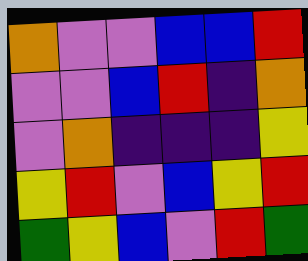[["orange", "violet", "violet", "blue", "blue", "red"], ["violet", "violet", "blue", "red", "indigo", "orange"], ["violet", "orange", "indigo", "indigo", "indigo", "yellow"], ["yellow", "red", "violet", "blue", "yellow", "red"], ["green", "yellow", "blue", "violet", "red", "green"]]